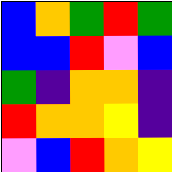[["blue", "orange", "green", "red", "green"], ["blue", "blue", "red", "violet", "blue"], ["green", "indigo", "orange", "orange", "indigo"], ["red", "orange", "orange", "yellow", "indigo"], ["violet", "blue", "red", "orange", "yellow"]]